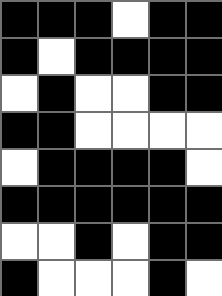[["black", "black", "black", "white", "black", "black"], ["black", "white", "black", "black", "black", "black"], ["white", "black", "white", "white", "black", "black"], ["black", "black", "white", "white", "white", "white"], ["white", "black", "black", "black", "black", "white"], ["black", "black", "black", "black", "black", "black"], ["white", "white", "black", "white", "black", "black"], ["black", "white", "white", "white", "black", "white"]]